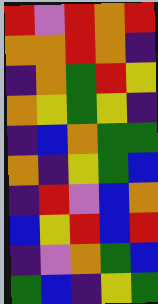[["red", "violet", "red", "orange", "red"], ["orange", "orange", "red", "orange", "indigo"], ["indigo", "orange", "green", "red", "yellow"], ["orange", "yellow", "green", "yellow", "indigo"], ["indigo", "blue", "orange", "green", "green"], ["orange", "indigo", "yellow", "green", "blue"], ["indigo", "red", "violet", "blue", "orange"], ["blue", "yellow", "red", "blue", "red"], ["indigo", "violet", "orange", "green", "blue"], ["green", "blue", "indigo", "yellow", "green"]]